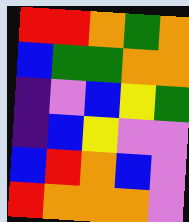[["red", "red", "orange", "green", "orange"], ["blue", "green", "green", "orange", "orange"], ["indigo", "violet", "blue", "yellow", "green"], ["indigo", "blue", "yellow", "violet", "violet"], ["blue", "red", "orange", "blue", "violet"], ["red", "orange", "orange", "orange", "violet"]]